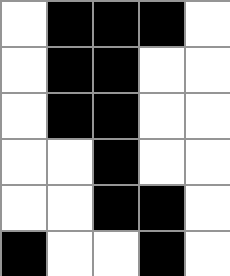[["white", "black", "black", "black", "white"], ["white", "black", "black", "white", "white"], ["white", "black", "black", "white", "white"], ["white", "white", "black", "white", "white"], ["white", "white", "black", "black", "white"], ["black", "white", "white", "black", "white"]]